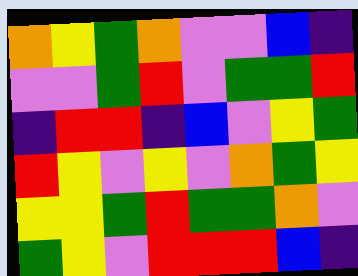[["orange", "yellow", "green", "orange", "violet", "violet", "blue", "indigo"], ["violet", "violet", "green", "red", "violet", "green", "green", "red"], ["indigo", "red", "red", "indigo", "blue", "violet", "yellow", "green"], ["red", "yellow", "violet", "yellow", "violet", "orange", "green", "yellow"], ["yellow", "yellow", "green", "red", "green", "green", "orange", "violet"], ["green", "yellow", "violet", "red", "red", "red", "blue", "indigo"]]